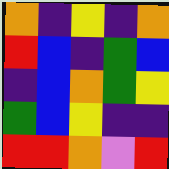[["orange", "indigo", "yellow", "indigo", "orange"], ["red", "blue", "indigo", "green", "blue"], ["indigo", "blue", "orange", "green", "yellow"], ["green", "blue", "yellow", "indigo", "indigo"], ["red", "red", "orange", "violet", "red"]]